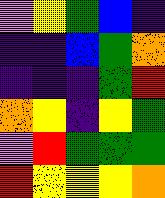[["violet", "yellow", "green", "blue", "indigo"], ["indigo", "indigo", "blue", "green", "orange"], ["indigo", "indigo", "indigo", "green", "red"], ["orange", "yellow", "indigo", "yellow", "green"], ["violet", "red", "green", "green", "green"], ["red", "yellow", "yellow", "yellow", "orange"]]